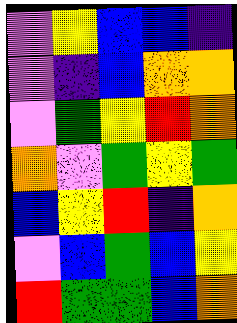[["violet", "yellow", "blue", "blue", "indigo"], ["violet", "indigo", "blue", "orange", "orange"], ["violet", "green", "yellow", "red", "orange"], ["orange", "violet", "green", "yellow", "green"], ["blue", "yellow", "red", "indigo", "orange"], ["violet", "blue", "green", "blue", "yellow"], ["red", "green", "green", "blue", "orange"]]